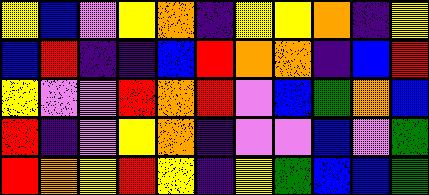[["yellow", "blue", "violet", "yellow", "orange", "indigo", "yellow", "yellow", "orange", "indigo", "yellow"], ["blue", "red", "indigo", "indigo", "blue", "red", "orange", "orange", "indigo", "blue", "red"], ["yellow", "violet", "violet", "red", "orange", "red", "violet", "blue", "green", "orange", "blue"], ["red", "indigo", "violet", "yellow", "orange", "indigo", "violet", "violet", "blue", "violet", "green"], ["red", "orange", "yellow", "red", "yellow", "indigo", "yellow", "green", "blue", "blue", "green"]]